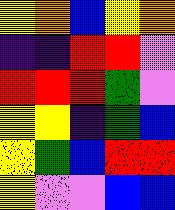[["yellow", "orange", "blue", "yellow", "orange"], ["indigo", "indigo", "red", "red", "violet"], ["red", "red", "red", "green", "violet"], ["yellow", "yellow", "indigo", "green", "blue"], ["yellow", "green", "blue", "red", "red"], ["yellow", "violet", "violet", "blue", "blue"]]